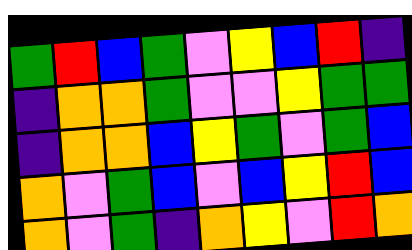[["green", "red", "blue", "green", "violet", "yellow", "blue", "red", "indigo"], ["indigo", "orange", "orange", "green", "violet", "violet", "yellow", "green", "green"], ["indigo", "orange", "orange", "blue", "yellow", "green", "violet", "green", "blue"], ["orange", "violet", "green", "blue", "violet", "blue", "yellow", "red", "blue"], ["orange", "violet", "green", "indigo", "orange", "yellow", "violet", "red", "orange"]]